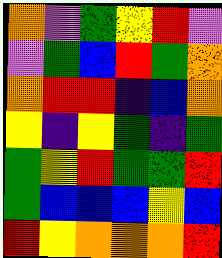[["orange", "violet", "green", "yellow", "red", "violet"], ["violet", "green", "blue", "red", "green", "orange"], ["orange", "red", "red", "indigo", "blue", "orange"], ["yellow", "indigo", "yellow", "green", "indigo", "green"], ["green", "yellow", "red", "green", "green", "red"], ["green", "blue", "blue", "blue", "yellow", "blue"], ["red", "yellow", "orange", "orange", "orange", "red"]]